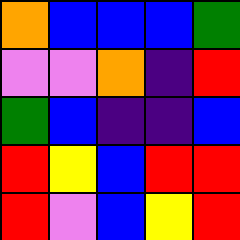[["orange", "blue", "blue", "blue", "green"], ["violet", "violet", "orange", "indigo", "red"], ["green", "blue", "indigo", "indigo", "blue"], ["red", "yellow", "blue", "red", "red"], ["red", "violet", "blue", "yellow", "red"]]